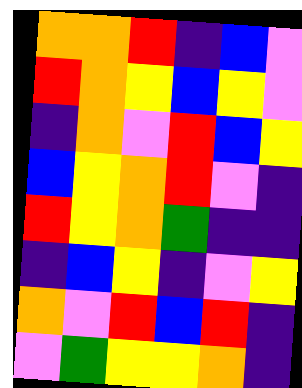[["orange", "orange", "red", "indigo", "blue", "violet"], ["red", "orange", "yellow", "blue", "yellow", "violet"], ["indigo", "orange", "violet", "red", "blue", "yellow"], ["blue", "yellow", "orange", "red", "violet", "indigo"], ["red", "yellow", "orange", "green", "indigo", "indigo"], ["indigo", "blue", "yellow", "indigo", "violet", "yellow"], ["orange", "violet", "red", "blue", "red", "indigo"], ["violet", "green", "yellow", "yellow", "orange", "indigo"]]